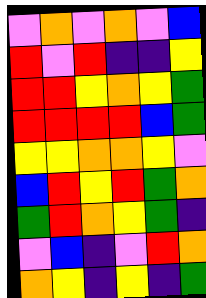[["violet", "orange", "violet", "orange", "violet", "blue"], ["red", "violet", "red", "indigo", "indigo", "yellow"], ["red", "red", "yellow", "orange", "yellow", "green"], ["red", "red", "red", "red", "blue", "green"], ["yellow", "yellow", "orange", "orange", "yellow", "violet"], ["blue", "red", "yellow", "red", "green", "orange"], ["green", "red", "orange", "yellow", "green", "indigo"], ["violet", "blue", "indigo", "violet", "red", "orange"], ["orange", "yellow", "indigo", "yellow", "indigo", "green"]]